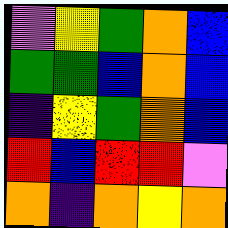[["violet", "yellow", "green", "orange", "blue"], ["green", "green", "blue", "orange", "blue"], ["indigo", "yellow", "green", "orange", "blue"], ["red", "blue", "red", "red", "violet"], ["orange", "indigo", "orange", "yellow", "orange"]]